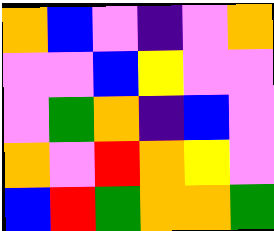[["orange", "blue", "violet", "indigo", "violet", "orange"], ["violet", "violet", "blue", "yellow", "violet", "violet"], ["violet", "green", "orange", "indigo", "blue", "violet"], ["orange", "violet", "red", "orange", "yellow", "violet"], ["blue", "red", "green", "orange", "orange", "green"]]